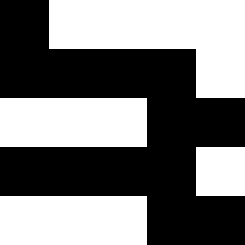[["black", "white", "white", "white", "white"], ["black", "black", "black", "black", "white"], ["white", "white", "white", "black", "black"], ["black", "black", "black", "black", "white"], ["white", "white", "white", "black", "black"]]